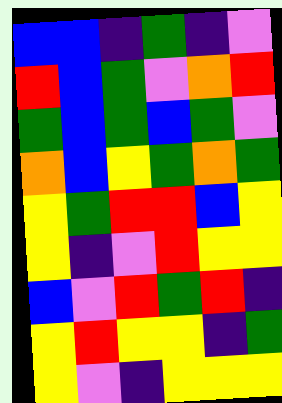[["blue", "blue", "indigo", "green", "indigo", "violet"], ["red", "blue", "green", "violet", "orange", "red"], ["green", "blue", "green", "blue", "green", "violet"], ["orange", "blue", "yellow", "green", "orange", "green"], ["yellow", "green", "red", "red", "blue", "yellow"], ["yellow", "indigo", "violet", "red", "yellow", "yellow"], ["blue", "violet", "red", "green", "red", "indigo"], ["yellow", "red", "yellow", "yellow", "indigo", "green"], ["yellow", "violet", "indigo", "yellow", "yellow", "yellow"]]